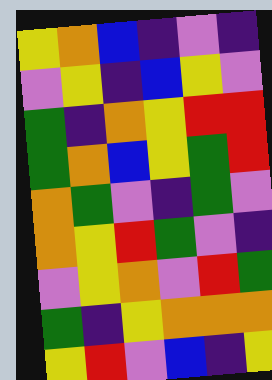[["yellow", "orange", "blue", "indigo", "violet", "indigo"], ["violet", "yellow", "indigo", "blue", "yellow", "violet"], ["green", "indigo", "orange", "yellow", "red", "red"], ["green", "orange", "blue", "yellow", "green", "red"], ["orange", "green", "violet", "indigo", "green", "violet"], ["orange", "yellow", "red", "green", "violet", "indigo"], ["violet", "yellow", "orange", "violet", "red", "green"], ["green", "indigo", "yellow", "orange", "orange", "orange"], ["yellow", "red", "violet", "blue", "indigo", "yellow"]]